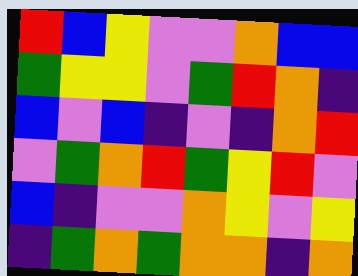[["red", "blue", "yellow", "violet", "violet", "orange", "blue", "blue"], ["green", "yellow", "yellow", "violet", "green", "red", "orange", "indigo"], ["blue", "violet", "blue", "indigo", "violet", "indigo", "orange", "red"], ["violet", "green", "orange", "red", "green", "yellow", "red", "violet"], ["blue", "indigo", "violet", "violet", "orange", "yellow", "violet", "yellow"], ["indigo", "green", "orange", "green", "orange", "orange", "indigo", "orange"]]